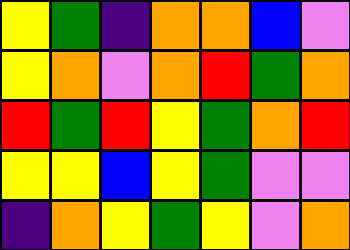[["yellow", "green", "indigo", "orange", "orange", "blue", "violet"], ["yellow", "orange", "violet", "orange", "red", "green", "orange"], ["red", "green", "red", "yellow", "green", "orange", "red"], ["yellow", "yellow", "blue", "yellow", "green", "violet", "violet"], ["indigo", "orange", "yellow", "green", "yellow", "violet", "orange"]]